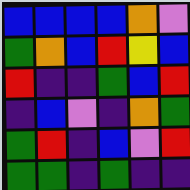[["blue", "blue", "blue", "blue", "orange", "violet"], ["green", "orange", "blue", "red", "yellow", "blue"], ["red", "indigo", "indigo", "green", "blue", "red"], ["indigo", "blue", "violet", "indigo", "orange", "green"], ["green", "red", "indigo", "blue", "violet", "red"], ["green", "green", "indigo", "green", "indigo", "indigo"]]